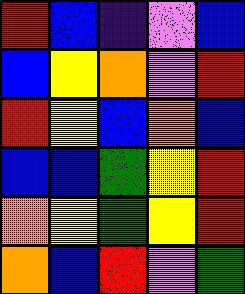[["red", "blue", "indigo", "violet", "blue"], ["blue", "yellow", "orange", "violet", "red"], ["red", "yellow", "blue", "orange", "blue"], ["blue", "blue", "green", "yellow", "red"], ["orange", "yellow", "green", "yellow", "red"], ["orange", "blue", "red", "violet", "green"]]